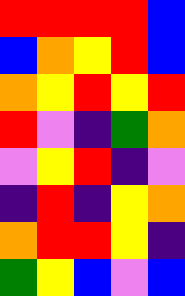[["red", "red", "red", "red", "blue"], ["blue", "orange", "yellow", "red", "blue"], ["orange", "yellow", "red", "yellow", "red"], ["red", "violet", "indigo", "green", "orange"], ["violet", "yellow", "red", "indigo", "violet"], ["indigo", "red", "indigo", "yellow", "orange"], ["orange", "red", "red", "yellow", "indigo"], ["green", "yellow", "blue", "violet", "blue"]]